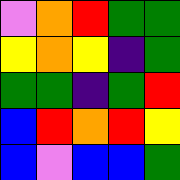[["violet", "orange", "red", "green", "green"], ["yellow", "orange", "yellow", "indigo", "green"], ["green", "green", "indigo", "green", "red"], ["blue", "red", "orange", "red", "yellow"], ["blue", "violet", "blue", "blue", "green"]]